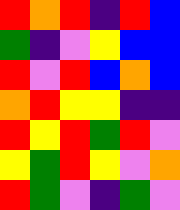[["red", "orange", "red", "indigo", "red", "blue"], ["green", "indigo", "violet", "yellow", "blue", "blue"], ["red", "violet", "red", "blue", "orange", "blue"], ["orange", "red", "yellow", "yellow", "indigo", "indigo"], ["red", "yellow", "red", "green", "red", "violet"], ["yellow", "green", "red", "yellow", "violet", "orange"], ["red", "green", "violet", "indigo", "green", "violet"]]